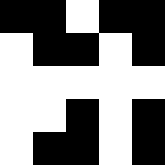[["black", "black", "white", "black", "black"], ["white", "black", "black", "white", "black"], ["white", "white", "white", "white", "white"], ["white", "white", "black", "white", "black"], ["white", "black", "black", "white", "black"]]